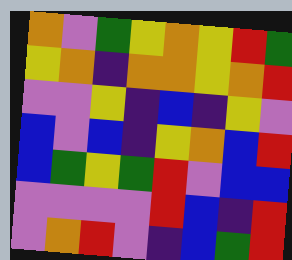[["orange", "violet", "green", "yellow", "orange", "yellow", "red", "green"], ["yellow", "orange", "indigo", "orange", "orange", "yellow", "orange", "red"], ["violet", "violet", "yellow", "indigo", "blue", "indigo", "yellow", "violet"], ["blue", "violet", "blue", "indigo", "yellow", "orange", "blue", "red"], ["blue", "green", "yellow", "green", "red", "violet", "blue", "blue"], ["violet", "violet", "violet", "violet", "red", "blue", "indigo", "red"], ["violet", "orange", "red", "violet", "indigo", "blue", "green", "red"]]